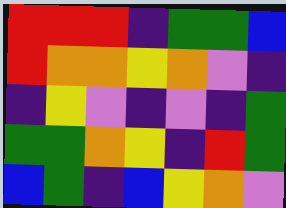[["red", "red", "red", "indigo", "green", "green", "blue"], ["red", "orange", "orange", "yellow", "orange", "violet", "indigo"], ["indigo", "yellow", "violet", "indigo", "violet", "indigo", "green"], ["green", "green", "orange", "yellow", "indigo", "red", "green"], ["blue", "green", "indigo", "blue", "yellow", "orange", "violet"]]